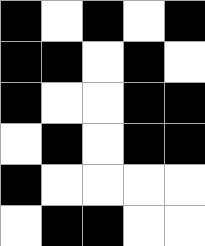[["black", "white", "black", "white", "black"], ["black", "black", "white", "black", "white"], ["black", "white", "white", "black", "black"], ["white", "black", "white", "black", "black"], ["black", "white", "white", "white", "white"], ["white", "black", "black", "white", "white"]]